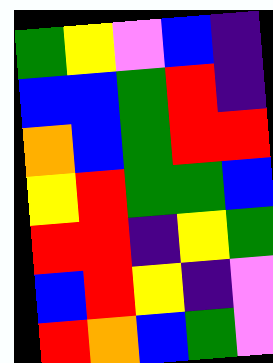[["green", "yellow", "violet", "blue", "indigo"], ["blue", "blue", "green", "red", "indigo"], ["orange", "blue", "green", "red", "red"], ["yellow", "red", "green", "green", "blue"], ["red", "red", "indigo", "yellow", "green"], ["blue", "red", "yellow", "indigo", "violet"], ["red", "orange", "blue", "green", "violet"]]